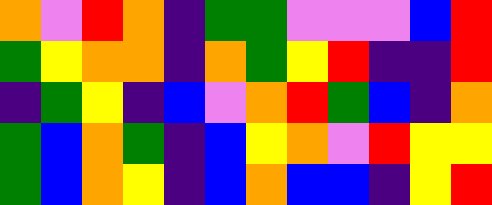[["orange", "violet", "red", "orange", "indigo", "green", "green", "violet", "violet", "violet", "blue", "red"], ["green", "yellow", "orange", "orange", "indigo", "orange", "green", "yellow", "red", "indigo", "indigo", "red"], ["indigo", "green", "yellow", "indigo", "blue", "violet", "orange", "red", "green", "blue", "indigo", "orange"], ["green", "blue", "orange", "green", "indigo", "blue", "yellow", "orange", "violet", "red", "yellow", "yellow"], ["green", "blue", "orange", "yellow", "indigo", "blue", "orange", "blue", "blue", "indigo", "yellow", "red"]]